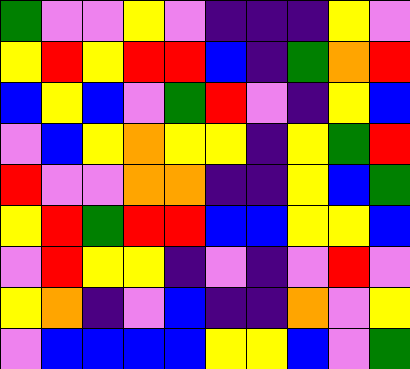[["green", "violet", "violet", "yellow", "violet", "indigo", "indigo", "indigo", "yellow", "violet"], ["yellow", "red", "yellow", "red", "red", "blue", "indigo", "green", "orange", "red"], ["blue", "yellow", "blue", "violet", "green", "red", "violet", "indigo", "yellow", "blue"], ["violet", "blue", "yellow", "orange", "yellow", "yellow", "indigo", "yellow", "green", "red"], ["red", "violet", "violet", "orange", "orange", "indigo", "indigo", "yellow", "blue", "green"], ["yellow", "red", "green", "red", "red", "blue", "blue", "yellow", "yellow", "blue"], ["violet", "red", "yellow", "yellow", "indigo", "violet", "indigo", "violet", "red", "violet"], ["yellow", "orange", "indigo", "violet", "blue", "indigo", "indigo", "orange", "violet", "yellow"], ["violet", "blue", "blue", "blue", "blue", "yellow", "yellow", "blue", "violet", "green"]]